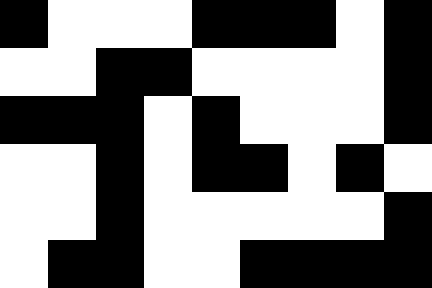[["black", "white", "white", "white", "black", "black", "black", "white", "black"], ["white", "white", "black", "black", "white", "white", "white", "white", "black"], ["black", "black", "black", "white", "black", "white", "white", "white", "black"], ["white", "white", "black", "white", "black", "black", "white", "black", "white"], ["white", "white", "black", "white", "white", "white", "white", "white", "black"], ["white", "black", "black", "white", "white", "black", "black", "black", "black"]]